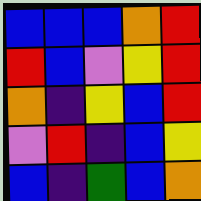[["blue", "blue", "blue", "orange", "red"], ["red", "blue", "violet", "yellow", "red"], ["orange", "indigo", "yellow", "blue", "red"], ["violet", "red", "indigo", "blue", "yellow"], ["blue", "indigo", "green", "blue", "orange"]]